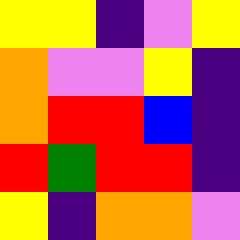[["yellow", "yellow", "indigo", "violet", "yellow"], ["orange", "violet", "violet", "yellow", "indigo"], ["orange", "red", "red", "blue", "indigo"], ["red", "green", "red", "red", "indigo"], ["yellow", "indigo", "orange", "orange", "violet"]]